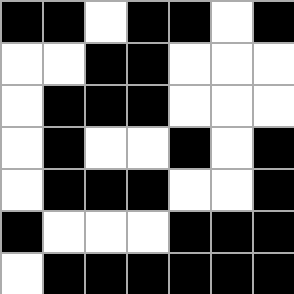[["black", "black", "white", "black", "black", "white", "black"], ["white", "white", "black", "black", "white", "white", "white"], ["white", "black", "black", "black", "white", "white", "white"], ["white", "black", "white", "white", "black", "white", "black"], ["white", "black", "black", "black", "white", "white", "black"], ["black", "white", "white", "white", "black", "black", "black"], ["white", "black", "black", "black", "black", "black", "black"]]